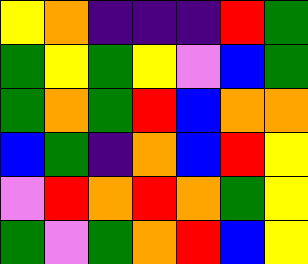[["yellow", "orange", "indigo", "indigo", "indigo", "red", "green"], ["green", "yellow", "green", "yellow", "violet", "blue", "green"], ["green", "orange", "green", "red", "blue", "orange", "orange"], ["blue", "green", "indigo", "orange", "blue", "red", "yellow"], ["violet", "red", "orange", "red", "orange", "green", "yellow"], ["green", "violet", "green", "orange", "red", "blue", "yellow"]]